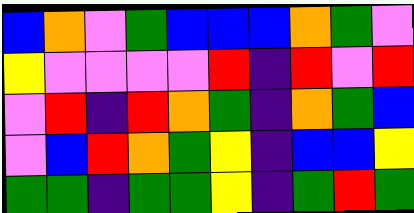[["blue", "orange", "violet", "green", "blue", "blue", "blue", "orange", "green", "violet"], ["yellow", "violet", "violet", "violet", "violet", "red", "indigo", "red", "violet", "red"], ["violet", "red", "indigo", "red", "orange", "green", "indigo", "orange", "green", "blue"], ["violet", "blue", "red", "orange", "green", "yellow", "indigo", "blue", "blue", "yellow"], ["green", "green", "indigo", "green", "green", "yellow", "indigo", "green", "red", "green"]]